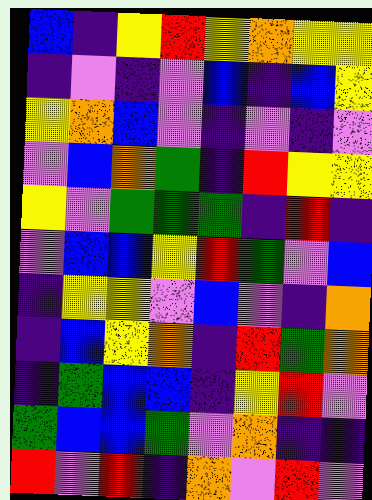[["blue", "indigo", "yellow", "red", "yellow", "orange", "yellow", "yellow"], ["indigo", "violet", "indigo", "violet", "blue", "indigo", "blue", "yellow"], ["yellow", "orange", "blue", "violet", "indigo", "violet", "indigo", "violet"], ["violet", "blue", "orange", "green", "indigo", "red", "yellow", "yellow"], ["yellow", "violet", "green", "green", "green", "indigo", "red", "indigo"], ["violet", "blue", "blue", "yellow", "red", "green", "violet", "blue"], ["indigo", "yellow", "yellow", "violet", "blue", "violet", "indigo", "orange"], ["indigo", "blue", "yellow", "orange", "indigo", "red", "green", "orange"], ["indigo", "green", "blue", "blue", "indigo", "yellow", "red", "violet"], ["green", "blue", "blue", "green", "violet", "orange", "indigo", "indigo"], ["red", "violet", "red", "indigo", "orange", "violet", "red", "violet"]]